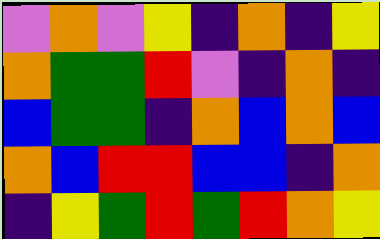[["violet", "orange", "violet", "yellow", "indigo", "orange", "indigo", "yellow"], ["orange", "green", "green", "red", "violet", "indigo", "orange", "indigo"], ["blue", "green", "green", "indigo", "orange", "blue", "orange", "blue"], ["orange", "blue", "red", "red", "blue", "blue", "indigo", "orange"], ["indigo", "yellow", "green", "red", "green", "red", "orange", "yellow"]]